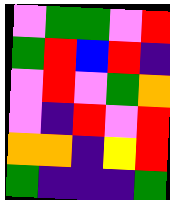[["violet", "green", "green", "violet", "red"], ["green", "red", "blue", "red", "indigo"], ["violet", "red", "violet", "green", "orange"], ["violet", "indigo", "red", "violet", "red"], ["orange", "orange", "indigo", "yellow", "red"], ["green", "indigo", "indigo", "indigo", "green"]]